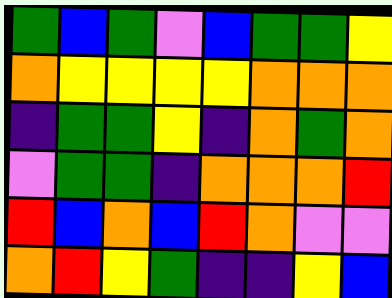[["green", "blue", "green", "violet", "blue", "green", "green", "yellow"], ["orange", "yellow", "yellow", "yellow", "yellow", "orange", "orange", "orange"], ["indigo", "green", "green", "yellow", "indigo", "orange", "green", "orange"], ["violet", "green", "green", "indigo", "orange", "orange", "orange", "red"], ["red", "blue", "orange", "blue", "red", "orange", "violet", "violet"], ["orange", "red", "yellow", "green", "indigo", "indigo", "yellow", "blue"]]